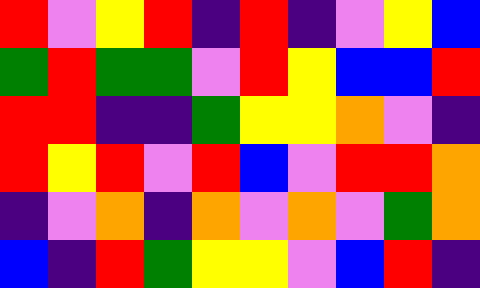[["red", "violet", "yellow", "red", "indigo", "red", "indigo", "violet", "yellow", "blue"], ["green", "red", "green", "green", "violet", "red", "yellow", "blue", "blue", "red"], ["red", "red", "indigo", "indigo", "green", "yellow", "yellow", "orange", "violet", "indigo"], ["red", "yellow", "red", "violet", "red", "blue", "violet", "red", "red", "orange"], ["indigo", "violet", "orange", "indigo", "orange", "violet", "orange", "violet", "green", "orange"], ["blue", "indigo", "red", "green", "yellow", "yellow", "violet", "blue", "red", "indigo"]]